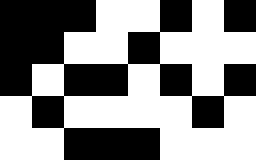[["black", "black", "black", "white", "white", "black", "white", "black"], ["black", "black", "white", "white", "black", "white", "white", "white"], ["black", "white", "black", "black", "white", "black", "white", "black"], ["white", "black", "white", "white", "white", "white", "black", "white"], ["white", "white", "black", "black", "black", "white", "white", "white"]]